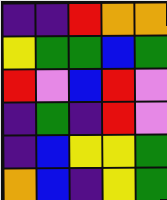[["indigo", "indigo", "red", "orange", "orange"], ["yellow", "green", "green", "blue", "green"], ["red", "violet", "blue", "red", "violet"], ["indigo", "green", "indigo", "red", "violet"], ["indigo", "blue", "yellow", "yellow", "green"], ["orange", "blue", "indigo", "yellow", "green"]]